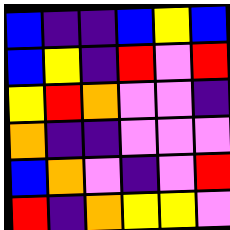[["blue", "indigo", "indigo", "blue", "yellow", "blue"], ["blue", "yellow", "indigo", "red", "violet", "red"], ["yellow", "red", "orange", "violet", "violet", "indigo"], ["orange", "indigo", "indigo", "violet", "violet", "violet"], ["blue", "orange", "violet", "indigo", "violet", "red"], ["red", "indigo", "orange", "yellow", "yellow", "violet"]]